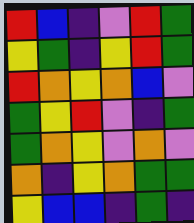[["red", "blue", "indigo", "violet", "red", "green"], ["yellow", "green", "indigo", "yellow", "red", "green"], ["red", "orange", "yellow", "orange", "blue", "violet"], ["green", "yellow", "red", "violet", "indigo", "green"], ["green", "orange", "yellow", "violet", "orange", "violet"], ["orange", "indigo", "yellow", "orange", "green", "green"], ["yellow", "blue", "blue", "indigo", "green", "indigo"]]